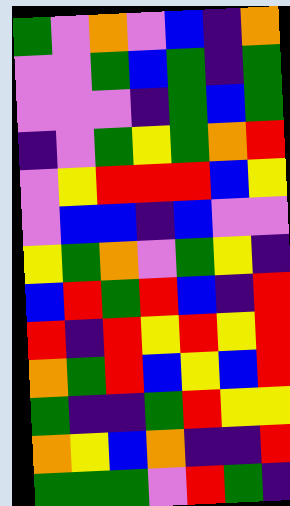[["green", "violet", "orange", "violet", "blue", "indigo", "orange"], ["violet", "violet", "green", "blue", "green", "indigo", "green"], ["violet", "violet", "violet", "indigo", "green", "blue", "green"], ["indigo", "violet", "green", "yellow", "green", "orange", "red"], ["violet", "yellow", "red", "red", "red", "blue", "yellow"], ["violet", "blue", "blue", "indigo", "blue", "violet", "violet"], ["yellow", "green", "orange", "violet", "green", "yellow", "indigo"], ["blue", "red", "green", "red", "blue", "indigo", "red"], ["red", "indigo", "red", "yellow", "red", "yellow", "red"], ["orange", "green", "red", "blue", "yellow", "blue", "red"], ["green", "indigo", "indigo", "green", "red", "yellow", "yellow"], ["orange", "yellow", "blue", "orange", "indigo", "indigo", "red"], ["green", "green", "green", "violet", "red", "green", "indigo"]]